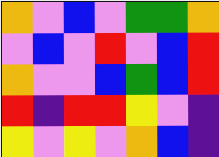[["orange", "violet", "blue", "violet", "green", "green", "orange"], ["violet", "blue", "violet", "red", "violet", "blue", "red"], ["orange", "violet", "violet", "blue", "green", "blue", "red"], ["red", "indigo", "red", "red", "yellow", "violet", "indigo"], ["yellow", "violet", "yellow", "violet", "orange", "blue", "indigo"]]